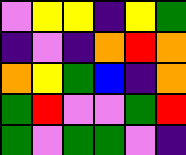[["violet", "yellow", "yellow", "indigo", "yellow", "green"], ["indigo", "violet", "indigo", "orange", "red", "orange"], ["orange", "yellow", "green", "blue", "indigo", "orange"], ["green", "red", "violet", "violet", "green", "red"], ["green", "violet", "green", "green", "violet", "indigo"]]